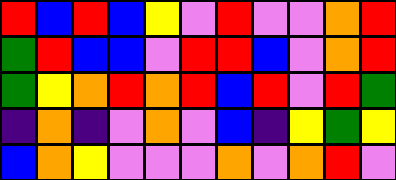[["red", "blue", "red", "blue", "yellow", "violet", "red", "violet", "violet", "orange", "red"], ["green", "red", "blue", "blue", "violet", "red", "red", "blue", "violet", "orange", "red"], ["green", "yellow", "orange", "red", "orange", "red", "blue", "red", "violet", "red", "green"], ["indigo", "orange", "indigo", "violet", "orange", "violet", "blue", "indigo", "yellow", "green", "yellow"], ["blue", "orange", "yellow", "violet", "violet", "violet", "orange", "violet", "orange", "red", "violet"]]